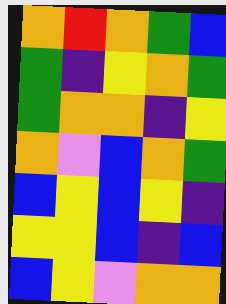[["orange", "red", "orange", "green", "blue"], ["green", "indigo", "yellow", "orange", "green"], ["green", "orange", "orange", "indigo", "yellow"], ["orange", "violet", "blue", "orange", "green"], ["blue", "yellow", "blue", "yellow", "indigo"], ["yellow", "yellow", "blue", "indigo", "blue"], ["blue", "yellow", "violet", "orange", "orange"]]